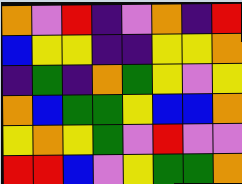[["orange", "violet", "red", "indigo", "violet", "orange", "indigo", "red"], ["blue", "yellow", "yellow", "indigo", "indigo", "yellow", "yellow", "orange"], ["indigo", "green", "indigo", "orange", "green", "yellow", "violet", "yellow"], ["orange", "blue", "green", "green", "yellow", "blue", "blue", "orange"], ["yellow", "orange", "yellow", "green", "violet", "red", "violet", "violet"], ["red", "red", "blue", "violet", "yellow", "green", "green", "orange"]]